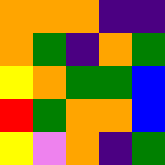[["orange", "orange", "orange", "indigo", "indigo"], ["orange", "green", "indigo", "orange", "green"], ["yellow", "orange", "green", "green", "blue"], ["red", "green", "orange", "orange", "blue"], ["yellow", "violet", "orange", "indigo", "green"]]